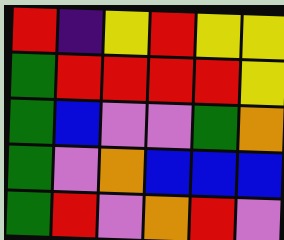[["red", "indigo", "yellow", "red", "yellow", "yellow"], ["green", "red", "red", "red", "red", "yellow"], ["green", "blue", "violet", "violet", "green", "orange"], ["green", "violet", "orange", "blue", "blue", "blue"], ["green", "red", "violet", "orange", "red", "violet"]]